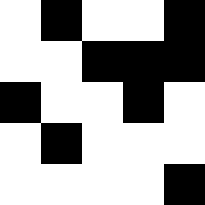[["white", "black", "white", "white", "black"], ["white", "white", "black", "black", "black"], ["black", "white", "white", "black", "white"], ["white", "black", "white", "white", "white"], ["white", "white", "white", "white", "black"]]